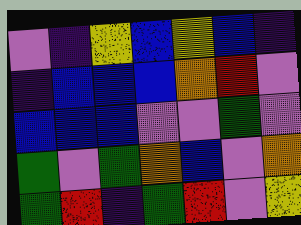[["violet", "indigo", "yellow", "blue", "yellow", "blue", "indigo"], ["indigo", "blue", "blue", "blue", "orange", "red", "violet"], ["blue", "blue", "blue", "violet", "violet", "green", "violet"], ["green", "violet", "green", "orange", "blue", "violet", "orange"], ["green", "red", "indigo", "green", "red", "violet", "yellow"]]